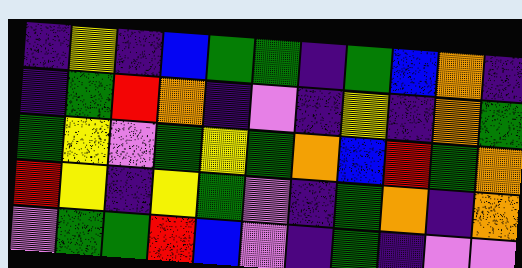[["indigo", "yellow", "indigo", "blue", "green", "green", "indigo", "green", "blue", "orange", "indigo"], ["indigo", "green", "red", "orange", "indigo", "violet", "indigo", "yellow", "indigo", "orange", "green"], ["green", "yellow", "violet", "green", "yellow", "green", "orange", "blue", "red", "green", "orange"], ["red", "yellow", "indigo", "yellow", "green", "violet", "indigo", "green", "orange", "indigo", "orange"], ["violet", "green", "green", "red", "blue", "violet", "indigo", "green", "indigo", "violet", "violet"]]